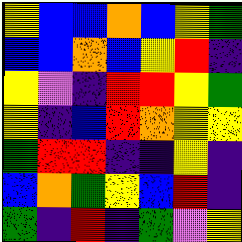[["yellow", "blue", "blue", "orange", "blue", "yellow", "green"], ["blue", "blue", "orange", "blue", "yellow", "red", "indigo"], ["yellow", "violet", "indigo", "red", "red", "yellow", "green"], ["yellow", "indigo", "blue", "red", "orange", "yellow", "yellow"], ["green", "red", "red", "indigo", "indigo", "yellow", "indigo"], ["blue", "orange", "green", "yellow", "blue", "red", "indigo"], ["green", "indigo", "red", "indigo", "green", "violet", "yellow"]]